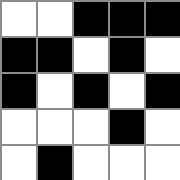[["white", "white", "black", "black", "black"], ["black", "black", "white", "black", "white"], ["black", "white", "black", "white", "black"], ["white", "white", "white", "black", "white"], ["white", "black", "white", "white", "white"]]